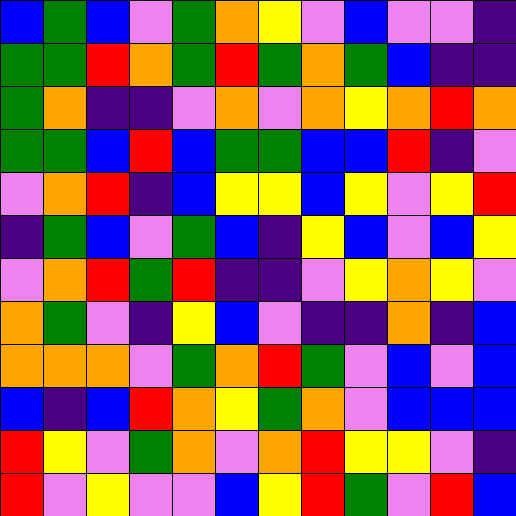[["blue", "green", "blue", "violet", "green", "orange", "yellow", "violet", "blue", "violet", "violet", "indigo"], ["green", "green", "red", "orange", "green", "red", "green", "orange", "green", "blue", "indigo", "indigo"], ["green", "orange", "indigo", "indigo", "violet", "orange", "violet", "orange", "yellow", "orange", "red", "orange"], ["green", "green", "blue", "red", "blue", "green", "green", "blue", "blue", "red", "indigo", "violet"], ["violet", "orange", "red", "indigo", "blue", "yellow", "yellow", "blue", "yellow", "violet", "yellow", "red"], ["indigo", "green", "blue", "violet", "green", "blue", "indigo", "yellow", "blue", "violet", "blue", "yellow"], ["violet", "orange", "red", "green", "red", "indigo", "indigo", "violet", "yellow", "orange", "yellow", "violet"], ["orange", "green", "violet", "indigo", "yellow", "blue", "violet", "indigo", "indigo", "orange", "indigo", "blue"], ["orange", "orange", "orange", "violet", "green", "orange", "red", "green", "violet", "blue", "violet", "blue"], ["blue", "indigo", "blue", "red", "orange", "yellow", "green", "orange", "violet", "blue", "blue", "blue"], ["red", "yellow", "violet", "green", "orange", "violet", "orange", "red", "yellow", "yellow", "violet", "indigo"], ["red", "violet", "yellow", "violet", "violet", "blue", "yellow", "red", "green", "violet", "red", "blue"]]